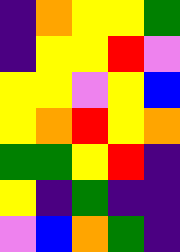[["indigo", "orange", "yellow", "yellow", "green"], ["indigo", "yellow", "yellow", "red", "violet"], ["yellow", "yellow", "violet", "yellow", "blue"], ["yellow", "orange", "red", "yellow", "orange"], ["green", "green", "yellow", "red", "indigo"], ["yellow", "indigo", "green", "indigo", "indigo"], ["violet", "blue", "orange", "green", "indigo"]]